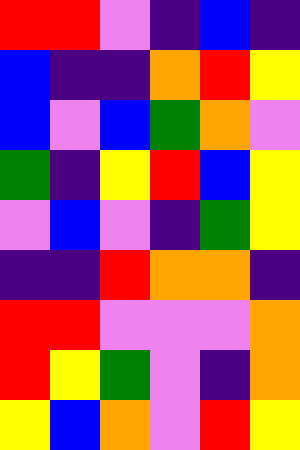[["red", "red", "violet", "indigo", "blue", "indigo"], ["blue", "indigo", "indigo", "orange", "red", "yellow"], ["blue", "violet", "blue", "green", "orange", "violet"], ["green", "indigo", "yellow", "red", "blue", "yellow"], ["violet", "blue", "violet", "indigo", "green", "yellow"], ["indigo", "indigo", "red", "orange", "orange", "indigo"], ["red", "red", "violet", "violet", "violet", "orange"], ["red", "yellow", "green", "violet", "indigo", "orange"], ["yellow", "blue", "orange", "violet", "red", "yellow"]]